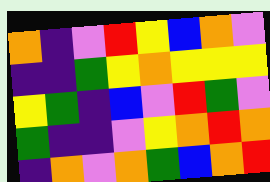[["orange", "indigo", "violet", "red", "yellow", "blue", "orange", "violet"], ["indigo", "indigo", "green", "yellow", "orange", "yellow", "yellow", "yellow"], ["yellow", "green", "indigo", "blue", "violet", "red", "green", "violet"], ["green", "indigo", "indigo", "violet", "yellow", "orange", "red", "orange"], ["indigo", "orange", "violet", "orange", "green", "blue", "orange", "red"]]